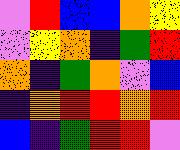[["violet", "red", "blue", "blue", "orange", "yellow"], ["violet", "yellow", "orange", "indigo", "green", "red"], ["orange", "indigo", "green", "orange", "violet", "blue"], ["indigo", "orange", "red", "red", "orange", "red"], ["blue", "indigo", "green", "red", "red", "violet"]]